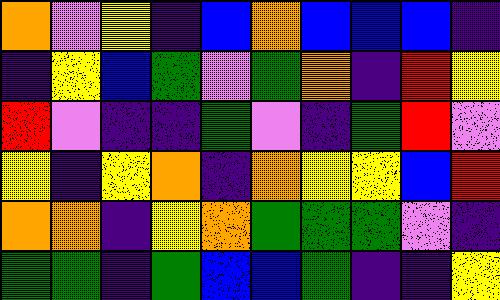[["orange", "violet", "yellow", "indigo", "blue", "orange", "blue", "blue", "blue", "indigo"], ["indigo", "yellow", "blue", "green", "violet", "green", "orange", "indigo", "red", "yellow"], ["red", "violet", "indigo", "indigo", "green", "violet", "indigo", "green", "red", "violet"], ["yellow", "indigo", "yellow", "orange", "indigo", "orange", "yellow", "yellow", "blue", "red"], ["orange", "orange", "indigo", "yellow", "orange", "green", "green", "green", "violet", "indigo"], ["green", "green", "indigo", "green", "blue", "blue", "green", "indigo", "indigo", "yellow"]]